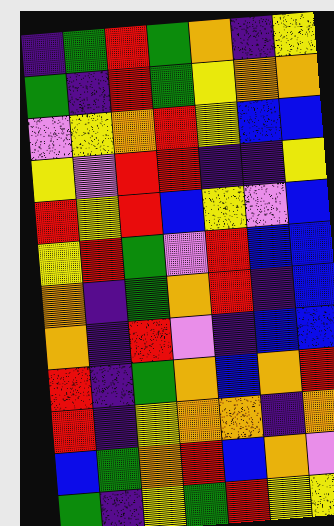[["indigo", "green", "red", "green", "orange", "indigo", "yellow"], ["green", "indigo", "red", "green", "yellow", "orange", "orange"], ["violet", "yellow", "orange", "red", "yellow", "blue", "blue"], ["yellow", "violet", "red", "red", "indigo", "indigo", "yellow"], ["red", "yellow", "red", "blue", "yellow", "violet", "blue"], ["yellow", "red", "green", "violet", "red", "blue", "blue"], ["orange", "indigo", "green", "orange", "red", "indigo", "blue"], ["orange", "indigo", "red", "violet", "indigo", "blue", "blue"], ["red", "indigo", "green", "orange", "blue", "orange", "red"], ["red", "indigo", "yellow", "orange", "orange", "indigo", "orange"], ["blue", "green", "orange", "red", "blue", "orange", "violet"], ["green", "indigo", "yellow", "green", "red", "yellow", "yellow"]]